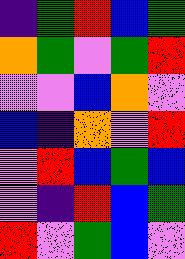[["indigo", "green", "red", "blue", "green"], ["orange", "green", "violet", "green", "red"], ["violet", "violet", "blue", "orange", "violet"], ["blue", "indigo", "orange", "violet", "red"], ["violet", "red", "blue", "green", "blue"], ["violet", "indigo", "red", "blue", "green"], ["red", "violet", "green", "blue", "violet"]]